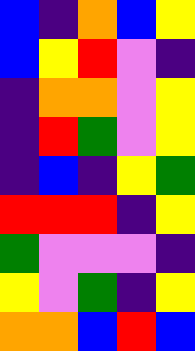[["blue", "indigo", "orange", "blue", "yellow"], ["blue", "yellow", "red", "violet", "indigo"], ["indigo", "orange", "orange", "violet", "yellow"], ["indigo", "red", "green", "violet", "yellow"], ["indigo", "blue", "indigo", "yellow", "green"], ["red", "red", "red", "indigo", "yellow"], ["green", "violet", "violet", "violet", "indigo"], ["yellow", "violet", "green", "indigo", "yellow"], ["orange", "orange", "blue", "red", "blue"]]